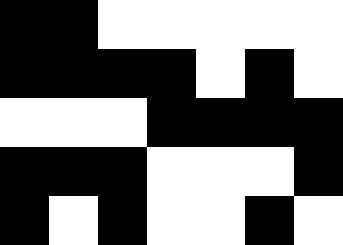[["black", "black", "white", "white", "white", "white", "white"], ["black", "black", "black", "black", "white", "black", "white"], ["white", "white", "white", "black", "black", "black", "black"], ["black", "black", "black", "white", "white", "white", "black"], ["black", "white", "black", "white", "white", "black", "white"]]